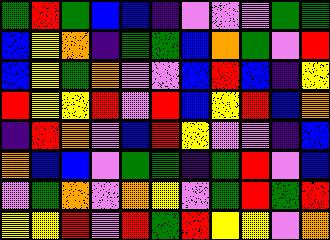[["green", "red", "green", "blue", "blue", "indigo", "violet", "violet", "violet", "green", "green"], ["blue", "yellow", "orange", "indigo", "green", "green", "blue", "orange", "green", "violet", "red"], ["blue", "yellow", "green", "orange", "violet", "violet", "blue", "red", "blue", "indigo", "yellow"], ["red", "yellow", "yellow", "red", "violet", "red", "blue", "yellow", "red", "blue", "orange"], ["indigo", "red", "orange", "violet", "blue", "red", "yellow", "violet", "violet", "indigo", "blue"], ["orange", "blue", "blue", "violet", "green", "green", "indigo", "green", "red", "violet", "blue"], ["violet", "green", "orange", "violet", "orange", "yellow", "violet", "green", "red", "green", "red"], ["yellow", "yellow", "red", "violet", "red", "green", "red", "yellow", "yellow", "violet", "orange"]]